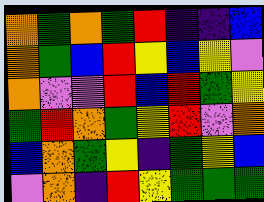[["orange", "green", "orange", "green", "red", "indigo", "indigo", "blue"], ["orange", "green", "blue", "red", "yellow", "blue", "yellow", "violet"], ["orange", "violet", "violet", "red", "blue", "red", "green", "yellow"], ["green", "red", "orange", "green", "yellow", "red", "violet", "orange"], ["blue", "orange", "green", "yellow", "indigo", "green", "yellow", "blue"], ["violet", "orange", "indigo", "red", "yellow", "green", "green", "green"]]